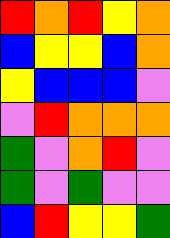[["red", "orange", "red", "yellow", "orange"], ["blue", "yellow", "yellow", "blue", "orange"], ["yellow", "blue", "blue", "blue", "violet"], ["violet", "red", "orange", "orange", "orange"], ["green", "violet", "orange", "red", "violet"], ["green", "violet", "green", "violet", "violet"], ["blue", "red", "yellow", "yellow", "green"]]